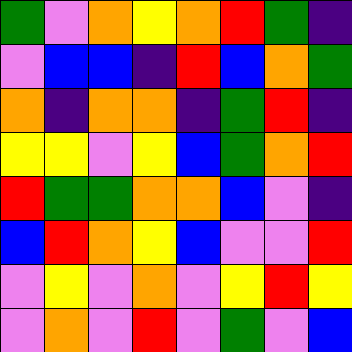[["green", "violet", "orange", "yellow", "orange", "red", "green", "indigo"], ["violet", "blue", "blue", "indigo", "red", "blue", "orange", "green"], ["orange", "indigo", "orange", "orange", "indigo", "green", "red", "indigo"], ["yellow", "yellow", "violet", "yellow", "blue", "green", "orange", "red"], ["red", "green", "green", "orange", "orange", "blue", "violet", "indigo"], ["blue", "red", "orange", "yellow", "blue", "violet", "violet", "red"], ["violet", "yellow", "violet", "orange", "violet", "yellow", "red", "yellow"], ["violet", "orange", "violet", "red", "violet", "green", "violet", "blue"]]